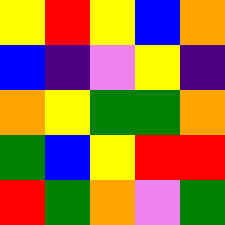[["yellow", "red", "yellow", "blue", "orange"], ["blue", "indigo", "violet", "yellow", "indigo"], ["orange", "yellow", "green", "green", "orange"], ["green", "blue", "yellow", "red", "red"], ["red", "green", "orange", "violet", "green"]]